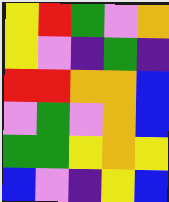[["yellow", "red", "green", "violet", "orange"], ["yellow", "violet", "indigo", "green", "indigo"], ["red", "red", "orange", "orange", "blue"], ["violet", "green", "violet", "orange", "blue"], ["green", "green", "yellow", "orange", "yellow"], ["blue", "violet", "indigo", "yellow", "blue"]]